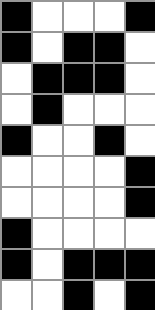[["black", "white", "white", "white", "black"], ["black", "white", "black", "black", "white"], ["white", "black", "black", "black", "white"], ["white", "black", "white", "white", "white"], ["black", "white", "white", "black", "white"], ["white", "white", "white", "white", "black"], ["white", "white", "white", "white", "black"], ["black", "white", "white", "white", "white"], ["black", "white", "black", "black", "black"], ["white", "white", "black", "white", "black"]]